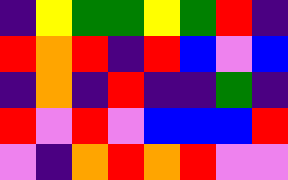[["indigo", "yellow", "green", "green", "yellow", "green", "red", "indigo"], ["red", "orange", "red", "indigo", "red", "blue", "violet", "blue"], ["indigo", "orange", "indigo", "red", "indigo", "indigo", "green", "indigo"], ["red", "violet", "red", "violet", "blue", "blue", "blue", "red"], ["violet", "indigo", "orange", "red", "orange", "red", "violet", "violet"]]